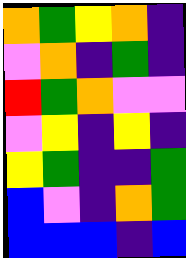[["orange", "green", "yellow", "orange", "indigo"], ["violet", "orange", "indigo", "green", "indigo"], ["red", "green", "orange", "violet", "violet"], ["violet", "yellow", "indigo", "yellow", "indigo"], ["yellow", "green", "indigo", "indigo", "green"], ["blue", "violet", "indigo", "orange", "green"], ["blue", "blue", "blue", "indigo", "blue"]]